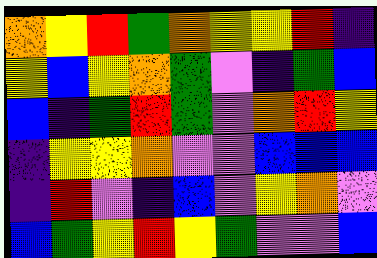[["orange", "yellow", "red", "green", "orange", "yellow", "yellow", "red", "indigo"], ["yellow", "blue", "yellow", "orange", "green", "violet", "indigo", "green", "blue"], ["blue", "indigo", "green", "red", "green", "violet", "orange", "red", "yellow"], ["indigo", "yellow", "yellow", "orange", "violet", "violet", "blue", "blue", "blue"], ["indigo", "red", "violet", "indigo", "blue", "violet", "yellow", "orange", "violet"], ["blue", "green", "yellow", "red", "yellow", "green", "violet", "violet", "blue"]]